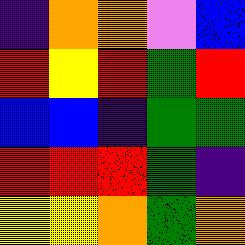[["indigo", "orange", "orange", "violet", "blue"], ["red", "yellow", "red", "green", "red"], ["blue", "blue", "indigo", "green", "green"], ["red", "red", "red", "green", "indigo"], ["yellow", "yellow", "orange", "green", "orange"]]